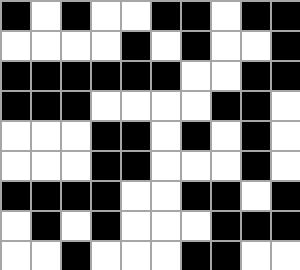[["black", "white", "black", "white", "white", "black", "black", "white", "black", "black"], ["white", "white", "white", "white", "black", "white", "black", "white", "white", "black"], ["black", "black", "black", "black", "black", "black", "white", "white", "black", "black"], ["black", "black", "black", "white", "white", "white", "white", "black", "black", "white"], ["white", "white", "white", "black", "black", "white", "black", "white", "black", "white"], ["white", "white", "white", "black", "black", "white", "white", "white", "black", "white"], ["black", "black", "black", "black", "white", "white", "black", "black", "white", "black"], ["white", "black", "white", "black", "white", "white", "white", "black", "black", "black"], ["white", "white", "black", "white", "white", "white", "black", "black", "white", "white"]]